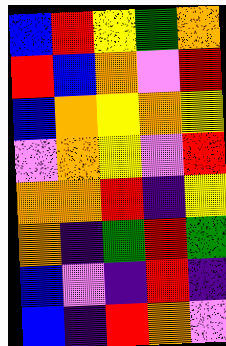[["blue", "red", "yellow", "green", "orange"], ["red", "blue", "orange", "violet", "red"], ["blue", "orange", "yellow", "orange", "yellow"], ["violet", "orange", "yellow", "violet", "red"], ["orange", "orange", "red", "indigo", "yellow"], ["orange", "indigo", "green", "red", "green"], ["blue", "violet", "indigo", "red", "indigo"], ["blue", "indigo", "red", "orange", "violet"]]